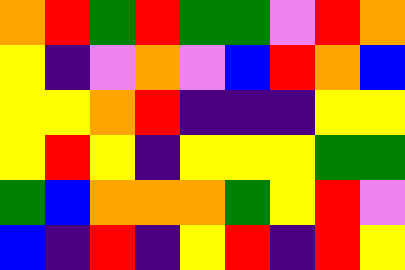[["orange", "red", "green", "red", "green", "green", "violet", "red", "orange"], ["yellow", "indigo", "violet", "orange", "violet", "blue", "red", "orange", "blue"], ["yellow", "yellow", "orange", "red", "indigo", "indigo", "indigo", "yellow", "yellow"], ["yellow", "red", "yellow", "indigo", "yellow", "yellow", "yellow", "green", "green"], ["green", "blue", "orange", "orange", "orange", "green", "yellow", "red", "violet"], ["blue", "indigo", "red", "indigo", "yellow", "red", "indigo", "red", "yellow"]]